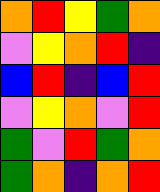[["orange", "red", "yellow", "green", "orange"], ["violet", "yellow", "orange", "red", "indigo"], ["blue", "red", "indigo", "blue", "red"], ["violet", "yellow", "orange", "violet", "red"], ["green", "violet", "red", "green", "orange"], ["green", "orange", "indigo", "orange", "red"]]